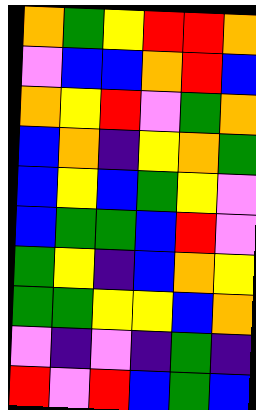[["orange", "green", "yellow", "red", "red", "orange"], ["violet", "blue", "blue", "orange", "red", "blue"], ["orange", "yellow", "red", "violet", "green", "orange"], ["blue", "orange", "indigo", "yellow", "orange", "green"], ["blue", "yellow", "blue", "green", "yellow", "violet"], ["blue", "green", "green", "blue", "red", "violet"], ["green", "yellow", "indigo", "blue", "orange", "yellow"], ["green", "green", "yellow", "yellow", "blue", "orange"], ["violet", "indigo", "violet", "indigo", "green", "indigo"], ["red", "violet", "red", "blue", "green", "blue"]]